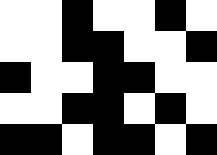[["white", "white", "black", "white", "white", "black", "white"], ["white", "white", "black", "black", "white", "white", "black"], ["black", "white", "white", "black", "black", "white", "white"], ["white", "white", "black", "black", "white", "black", "white"], ["black", "black", "white", "black", "black", "white", "black"]]